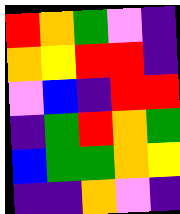[["red", "orange", "green", "violet", "indigo"], ["orange", "yellow", "red", "red", "indigo"], ["violet", "blue", "indigo", "red", "red"], ["indigo", "green", "red", "orange", "green"], ["blue", "green", "green", "orange", "yellow"], ["indigo", "indigo", "orange", "violet", "indigo"]]